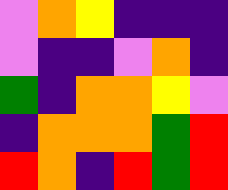[["violet", "orange", "yellow", "indigo", "indigo", "indigo"], ["violet", "indigo", "indigo", "violet", "orange", "indigo"], ["green", "indigo", "orange", "orange", "yellow", "violet"], ["indigo", "orange", "orange", "orange", "green", "red"], ["red", "orange", "indigo", "red", "green", "red"]]